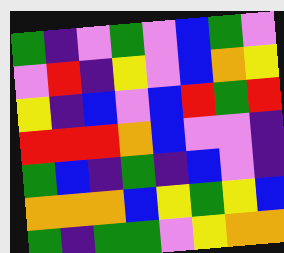[["green", "indigo", "violet", "green", "violet", "blue", "green", "violet"], ["violet", "red", "indigo", "yellow", "violet", "blue", "orange", "yellow"], ["yellow", "indigo", "blue", "violet", "blue", "red", "green", "red"], ["red", "red", "red", "orange", "blue", "violet", "violet", "indigo"], ["green", "blue", "indigo", "green", "indigo", "blue", "violet", "indigo"], ["orange", "orange", "orange", "blue", "yellow", "green", "yellow", "blue"], ["green", "indigo", "green", "green", "violet", "yellow", "orange", "orange"]]